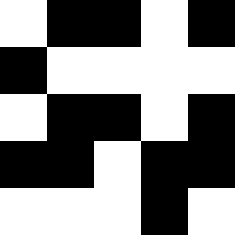[["white", "black", "black", "white", "black"], ["black", "white", "white", "white", "white"], ["white", "black", "black", "white", "black"], ["black", "black", "white", "black", "black"], ["white", "white", "white", "black", "white"]]